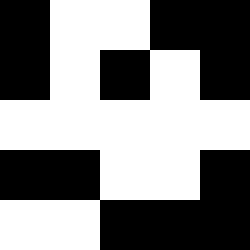[["black", "white", "white", "black", "black"], ["black", "white", "black", "white", "black"], ["white", "white", "white", "white", "white"], ["black", "black", "white", "white", "black"], ["white", "white", "black", "black", "black"]]